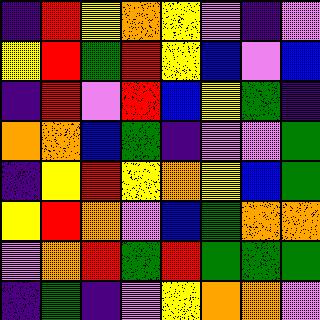[["indigo", "red", "yellow", "orange", "yellow", "violet", "indigo", "violet"], ["yellow", "red", "green", "red", "yellow", "blue", "violet", "blue"], ["indigo", "red", "violet", "red", "blue", "yellow", "green", "indigo"], ["orange", "orange", "blue", "green", "indigo", "violet", "violet", "green"], ["indigo", "yellow", "red", "yellow", "orange", "yellow", "blue", "green"], ["yellow", "red", "orange", "violet", "blue", "green", "orange", "orange"], ["violet", "orange", "red", "green", "red", "green", "green", "green"], ["indigo", "green", "indigo", "violet", "yellow", "orange", "orange", "violet"]]